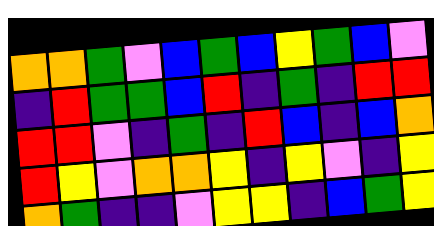[["orange", "orange", "green", "violet", "blue", "green", "blue", "yellow", "green", "blue", "violet"], ["indigo", "red", "green", "green", "blue", "red", "indigo", "green", "indigo", "red", "red"], ["red", "red", "violet", "indigo", "green", "indigo", "red", "blue", "indigo", "blue", "orange"], ["red", "yellow", "violet", "orange", "orange", "yellow", "indigo", "yellow", "violet", "indigo", "yellow"], ["orange", "green", "indigo", "indigo", "violet", "yellow", "yellow", "indigo", "blue", "green", "yellow"]]